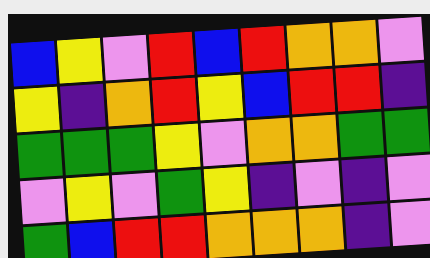[["blue", "yellow", "violet", "red", "blue", "red", "orange", "orange", "violet"], ["yellow", "indigo", "orange", "red", "yellow", "blue", "red", "red", "indigo"], ["green", "green", "green", "yellow", "violet", "orange", "orange", "green", "green"], ["violet", "yellow", "violet", "green", "yellow", "indigo", "violet", "indigo", "violet"], ["green", "blue", "red", "red", "orange", "orange", "orange", "indigo", "violet"]]